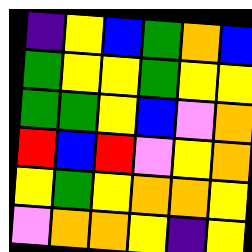[["indigo", "yellow", "blue", "green", "orange", "blue"], ["green", "yellow", "yellow", "green", "yellow", "yellow"], ["green", "green", "yellow", "blue", "violet", "orange"], ["red", "blue", "red", "violet", "yellow", "orange"], ["yellow", "green", "yellow", "orange", "orange", "yellow"], ["violet", "orange", "orange", "yellow", "indigo", "yellow"]]